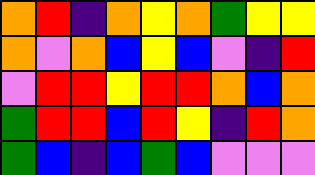[["orange", "red", "indigo", "orange", "yellow", "orange", "green", "yellow", "yellow"], ["orange", "violet", "orange", "blue", "yellow", "blue", "violet", "indigo", "red"], ["violet", "red", "red", "yellow", "red", "red", "orange", "blue", "orange"], ["green", "red", "red", "blue", "red", "yellow", "indigo", "red", "orange"], ["green", "blue", "indigo", "blue", "green", "blue", "violet", "violet", "violet"]]